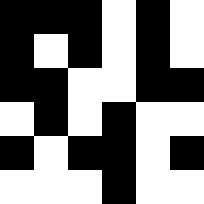[["black", "black", "black", "white", "black", "white"], ["black", "white", "black", "white", "black", "white"], ["black", "black", "white", "white", "black", "black"], ["white", "black", "white", "black", "white", "white"], ["black", "white", "black", "black", "white", "black"], ["white", "white", "white", "black", "white", "white"]]